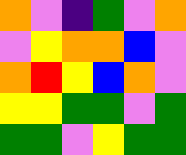[["orange", "violet", "indigo", "green", "violet", "orange"], ["violet", "yellow", "orange", "orange", "blue", "violet"], ["orange", "red", "yellow", "blue", "orange", "violet"], ["yellow", "yellow", "green", "green", "violet", "green"], ["green", "green", "violet", "yellow", "green", "green"]]